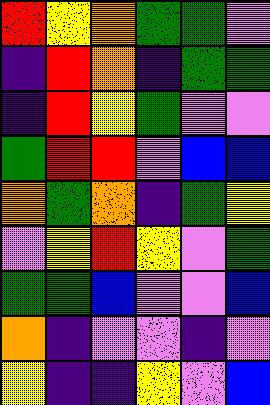[["red", "yellow", "orange", "green", "green", "violet"], ["indigo", "red", "orange", "indigo", "green", "green"], ["indigo", "red", "yellow", "green", "violet", "violet"], ["green", "red", "red", "violet", "blue", "blue"], ["orange", "green", "orange", "indigo", "green", "yellow"], ["violet", "yellow", "red", "yellow", "violet", "green"], ["green", "green", "blue", "violet", "violet", "blue"], ["orange", "indigo", "violet", "violet", "indigo", "violet"], ["yellow", "indigo", "indigo", "yellow", "violet", "blue"]]